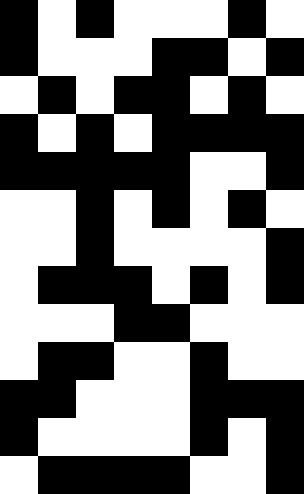[["black", "white", "black", "white", "white", "white", "black", "white"], ["black", "white", "white", "white", "black", "black", "white", "black"], ["white", "black", "white", "black", "black", "white", "black", "white"], ["black", "white", "black", "white", "black", "black", "black", "black"], ["black", "black", "black", "black", "black", "white", "white", "black"], ["white", "white", "black", "white", "black", "white", "black", "white"], ["white", "white", "black", "white", "white", "white", "white", "black"], ["white", "black", "black", "black", "white", "black", "white", "black"], ["white", "white", "white", "black", "black", "white", "white", "white"], ["white", "black", "black", "white", "white", "black", "white", "white"], ["black", "black", "white", "white", "white", "black", "black", "black"], ["black", "white", "white", "white", "white", "black", "white", "black"], ["white", "black", "black", "black", "black", "white", "white", "black"]]